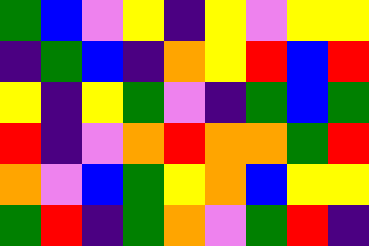[["green", "blue", "violet", "yellow", "indigo", "yellow", "violet", "yellow", "yellow"], ["indigo", "green", "blue", "indigo", "orange", "yellow", "red", "blue", "red"], ["yellow", "indigo", "yellow", "green", "violet", "indigo", "green", "blue", "green"], ["red", "indigo", "violet", "orange", "red", "orange", "orange", "green", "red"], ["orange", "violet", "blue", "green", "yellow", "orange", "blue", "yellow", "yellow"], ["green", "red", "indigo", "green", "orange", "violet", "green", "red", "indigo"]]